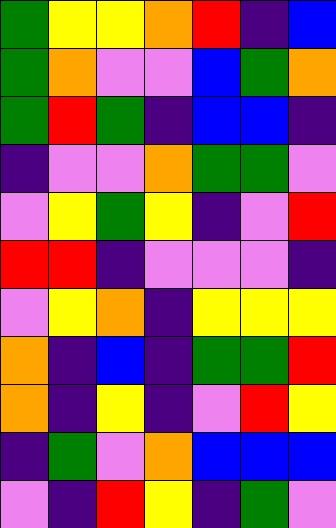[["green", "yellow", "yellow", "orange", "red", "indigo", "blue"], ["green", "orange", "violet", "violet", "blue", "green", "orange"], ["green", "red", "green", "indigo", "blue", "blue", "indigo"], ["indigo", "violet", "violet", "orange", "green", "green", "violet"], ["violet", "yellow", "green", "yellow", "indigo", "violet", "red"], ["red", "red", "indigo", "violet", "violet", "violet", "indigo"], ["violet", "yellow", "orange", "indigo", "yellow", "yellow", "yellow"], ["orange", "indigo", "blue", "indigo", "green", "green", "red"], ["orange", "indigo", "yellow", "indigo", "violet", "red", "yellow"], ["indigo", "green", "violet", "orange", "blue", "blue", "blue"], ["violet", "indigo", "red", "yellow", "indigo", "green", "violet"]]